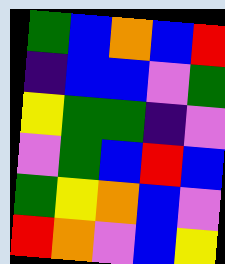[["green", "blue", "orange", "blue", "red"], ["indigo", "blue", "blue", "violet", "green"], ["yellow", "green", "green", "indigo", "violet"], ["violet", "green", "blue", "red", "blue"], ["green", "yellow", "orange", "blue", "violet"], ["red", "orange", "violet", "blue", "yellow"]]